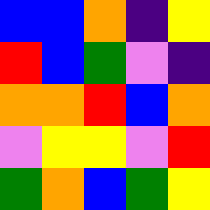[["blue", "blue", "orange", "indigo", "yellow"], ["red", "blue", "green", "violet", "indigo"], ["orange", "orange", "red", "blue", "orange"], ["violet", "yellow", "yellow", "violet", "red"], ["green", "orange", "blue", "green", "yellow"]]